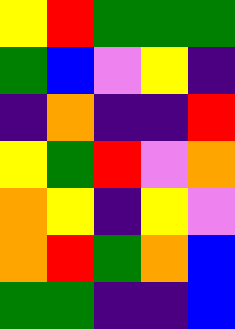[["yellow", "red", "green", "green", "green"], ["green", "blue", "violet", "yellow", "indigo"], ["indigo", "orange", "indigo", "indigo", "red"], ["yellow", "green", "red", "violet", "orange"], ["orange", "yellow", "indigo", "yellow", "violet"], ["orange", "red", "green", "orange", "blue"], ["green", "green", "indigo", "indigo", "blue"]]